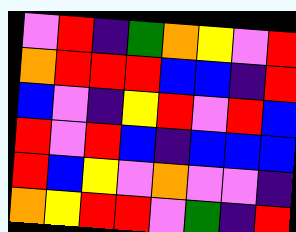[["violet", "red", "indigo", "green", "orange", "yellow", "violet", "red"], ["orange", "red", "red", "red", "blue", "blue", "indigo", "red"], ["blue", "violet", "indigo", "yellow", "red", "violet", "red", "blue"], ["red", "violet", "red", "blue", "indigo", "blue", "blue", "blue"], ["red", "blue", "yellow", "violet", "orange", "violet", "violet", "indigo"], ["orange", "yellow", "red", "red", "violet", "green", "indigo", "red"]]